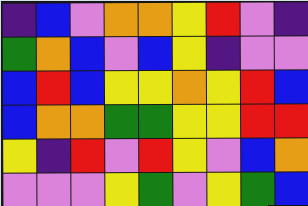[["indigo", "blue", "violet", "orange", "orange", "yellow", "red", "violet", "indigo"], ["green", "orange", "blue", "violet", "blue", "yellow", "indigo", "violet", "violet"], ["blue", "red", "blue", "yellow", "yellow", "orange", "yellow", "red", "blue"], ["blue", "orange", "orange", "green", "green", "yellow", "yellow", "red", "red"], ["yellow", "indigo", "red", "violet", "red", "yellow", "violet", "blue", "orange"], ["violet", "violet", "violet", "yellow", "green", "violet", "yellow", "green", "blue"]]